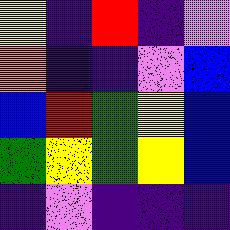[["yellow", "indigo", "red", "indigo", "violet"], ["orange", "indigo", "indigo", "violet", "blue"], ["blue", "red", "green", "yellow", "blue"], ["green", "yellow", "green", "yellow", "blue"], ["indigo", "violet", "indigo", "indigo", "indigo"]]